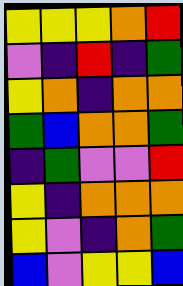[["yellow", "yellow", "yellow", "orange", "red"], ["violet", "indigo", "red", "indigo", "green"], ["yellow", "orange", "indigo", "orange", "orange"], ["green", "blue", "orange", "orange", "green"], ["indigo", "green", "violet", "violet", "red"], ["yellow", "indigo", "orange", "orange", "orange"], ["yellow", "violet", "indigo", "orange", "green"], ["blue", "violet", "yellow", "yellow", "blue"]]